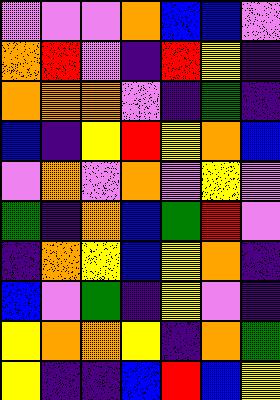[["violet", "violet", "violet", "orange", "blue", "blue", "violet"], ["orange", "red", "violet", "indigo", "red", "yellow", "indigo"], ["orange", "orange", "orange", "violet", "indigo", "green", "indigo"], ["blue", "indigo", "yellow", "red", "yellow", "orange", "blue"], ["violet", "orange", "violet", "orange", "violet", "yellow", "violet"], ["green", "indigo", "orange", "blue", "green", "red", "violet"], ["indigo", "orange", "yellow", "blue", "yellow", "orange", "indigo"], ["blue", "violet", "green", "indigo", "yellow", "violet", "indigo"], ["yellow", "orange", "orange", "yellow", "indigo", "orange", "green"], ["yellow", "indigo", "indigo", "blue", "red", "blue", "yellow"]]